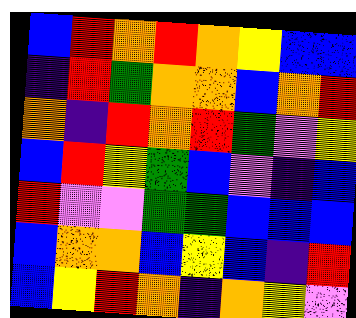[["blue", "red", "orange", "red", "orange", "yellow", "blue", "blue"], ["indigo", "red", "green", "orange", "orange", "blue", "orange", "red"], ["orange", "indigo", "red", "orange", "red", "green", "violet", "yellow"], ["blue", "red", "yellow", "green", "blue", "violet", "indigo", "blue"], ["red", "violet", "violet", "green", "green", "blue", "blue", "blue"], ["blue", "orange", "orange", "blue", "yellow", "blue", "indigo", "red"], ["blue", "yellow", "red", "orange", "indigo", "orange", "yellow", "violet"]]